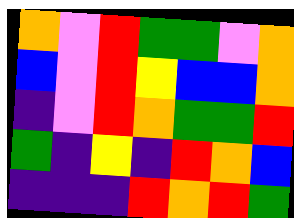[["orange", "violet", "red", "green", "green", "violet", "orange"], ["blue", "violet", "red", "yellow", "blue", "blue", "orange"], ["indigo", "violet", "red", "orange", "green", "green", "red"], ["green", "indigo", "yellow", "indigo", "red", "orange", "blue"], ["indigo", "indigo", "indigo", "red", "orange", "red", "green"]]